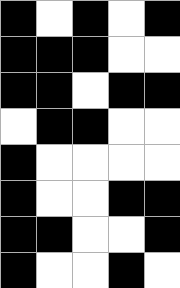[["black", "white", "black", "white", "black"], ["black", "black", "black", "white", "white"], ["black", "black", "white", "black", "black"], ["white", "black", "black", "white", "white"], ["black", "white", "white", "white", "white"], ["black", "white", "white", "black", "black"], ["black", "black", "white", "white", "black"], ["black", "white", "white", "black", "white"]]